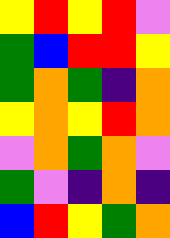[["yellow", "red", "yellow", "red", "violet"], ["green", "blue", "red", "red", "yellow"], ["green", "orange", "green", "indigo", "orange"], ["yellow", "orange", "yellow", "red", "orange"], ["violet", "orange", "green", "orange", "violet"], ["green", "violet", "indigo", "orange", "indigo"], ["blue", "red", "yellow", "green", "orange"]]